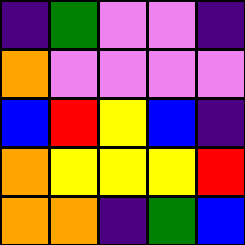[["indigo", "green", "violet", "violet", "indigo"], ["orange", "violet", "violet", "violet", "violet"], ["blue", "red", "yellow", "blue", "indigo"], ["orange", "yellow", "yellow", "yellow", "red"], ["orange", "orange", "indigo", "green", "blue"]]